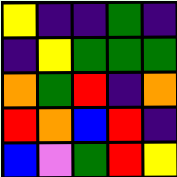[["yellow", "indigo", "indigo", "green", "indigo"], ["indigo", "yellow", "green", "green", "green"], ["orange", "green", "red", "indigo", "orange"], ["red", "orange", "blue", "red", "indigo"], ["blue", "violet", "green", "red", "yellow"]]